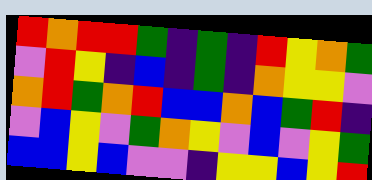[["red", "orange", "red", "red", "green", "indigo", "green", "indigo", "red", "yellow", "orange", "green"], ["violet", "red", "yellow", "indigo", "blue", "indigo", "green", "indigo", "orange", "yellow", "yellow", "violet"], ["orange", "red", "green", "orange", "red", "blue", "blue", "orange", "blue", "green", "red", "indigo"], ["violet", "blue", "yellow", "violet", "green", "orange", "yellow", "violet", "blue", "violet", "yellow", "green"], ["blue", "blue", "yellow", "blue", "violet", "violet", "indigo", "yellow", "yellow", "blue", "yellow", "red"]]